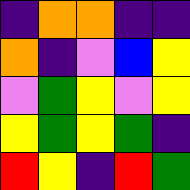[["indigo", "orange", "orange", "indigo", "indigo"], ["orange", "indigo", "violet", "blue", "yellow"], ["violet", "green", "yellow", "violet", "yellow"], ["yellow", "green", "yellow", "green", "indigo"], ["red", "yellow", "indigo", "red", "green"]]